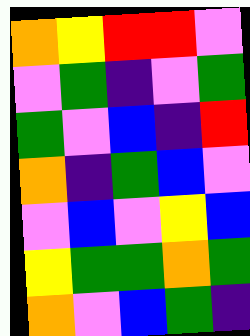[["orange", "yellow", "red", "red", "violet"], ["violet", "green", "indigo", "violet", "green"], ["green", "violet", "blue", "indigo", "red"], ["orange", "indigo", "green", "blue", "violet"], ["violet", "blue", "violet", "yellow", "blue"], ["yellow", "green", "green", "orange", "green"], ["orange", "violet", "blue", "green", "indigo"]]